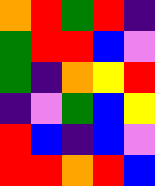[["orange", "red", "green", "red", "indigo"], ["green", "red", "red", "blue", "violet"], ["green", "indigo", "orange", "yellow", "red"], ["indigo", "violet", "green", "blue", "yellow"], ["red", "blue", "indigo", "blue", "violet"], ["red", "red", "orange", "red", "blue"]]